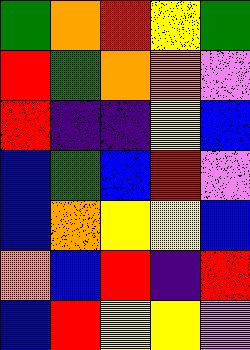[["green", "orange", "red", "yellow", "green"], ["red", "green", "orange", "orange", "violet"], ["red", "indigo", "indigo", "yellow", "blue"], ["blue", "green", "blue", "red", "violet"], ["blue", "orange", "yellow", "yellow", "blue"], ["orange", "blue", "red", "indigo", "red"], ["blue", "red", "yellow", "yellow", "violet"]]